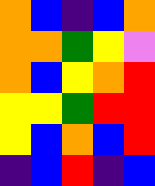[["orange", "blue", "indigo", "blue", "orange"], ["orange", "orange", "green", "yellow", "violet"], ["orange", "blue", "yellow", "orange", "red"], ["yellow", "yellow", "green", "red", "red"], ["yellow", "blue", "orange", "blue", "red"], ["indigo", "blue", "red", "indigo", "blue"]]